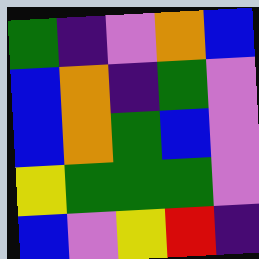[["green", "indigo", "violet", "orange", "blue"], ["blue", "orange", "indigo", "green", "violet"], ["blue", "orange", "green", "blue", "violet"], ["yellow", "green", "green", "green", "violet"], ["blue", "violet", "yellow", "red", "indigo"]]